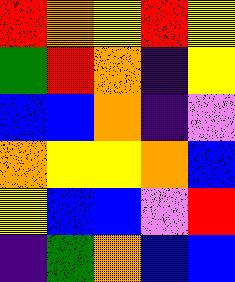[["red", "orange", "yellow", "red", "yellow"], ["green", "red", "orange", "indigo", "yellow"], ["blue", "blue", "orange", "indigo", "violet"], ["orange", "yellow", "yellow", "orange", "blue"], ["yellow", "blue", "blue", "violet", "red"], ["indigo", "green", "orange", "blue", "blue"]]